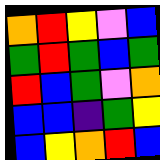[["orange", "red", "yellow", "violet", "blue"], ["green", "red", "green", "blue", "green"], ["red", "blue", "green", "violet", "orange"], ["blue", "blue", "indigo", "green", "yellow"], ["blue", "yellow", "orange", "red", "blue"]]